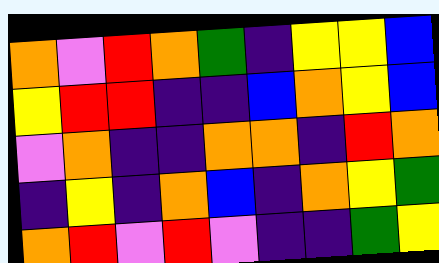[["orange", "violet", "red", "orange", "green", "indigo", "yellow", "yellow", "blue"], ["yellow", "red", "red", "indigo", "indigo", "blue", "orange", "yellow", "blue"], ["violet", "orange", "indigo", "indigo", "orange", "orange", "indigo", "red", "orange"], ["indigo", "yellow", "indigo", "orange", "blue", "indigo", "orange", "yellow", "green"], ["orange", "red", "violet", "red", "violet", "indigo", "indigo", "green", "yellow"]]